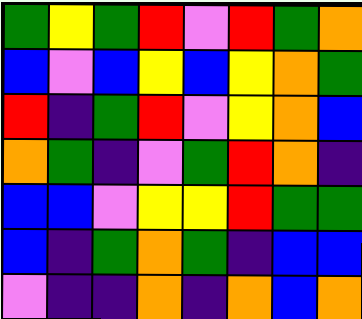[["green", "yellow", "green", "red", "violet", "red", "green", "orange"], ["blue", "violet", "blue", "yellow", "blue", "yellow", "orange", "green"], ["red", "indigo", "green", "red", "violet", "yellow", "orange", "blue"], ["orange", "green", "indigo", "violet", "green", "red", "orange", "indigo"], ["blue", "blue", "violet", "yellow", "yellow", "red", "green", "green"], ["blue", "indigo", "green", "orange", "green", "indigo", "blue", "blue"], ["violet", "indigo", "indigo", "orange", "indigo", "orange", "blue", "orange"]]